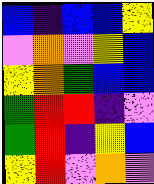[["blue", "indigo", "blue", "blue", "yellow"], ["violet", "orange", "violet", "yellow", "blue"], ["yellow", "orange", "green", "blue", "blue"], ["green", "red", "red", "indigo", "violet"], ["green", "red", "indigo", "yellow", "blue"], ["yellow", "red", "violet", "orange", "violet"]]